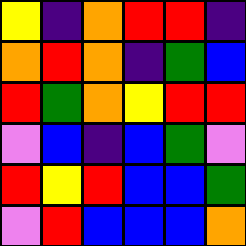[["yellow", "indigo", "orange", "red", "red", "indigo"], ["orange", "red", "orange", "indigo", "green", "blue"], ["red", "green", "orange", "yellow", "red", "red"], ["violet", "blue", "indigo", "blue", "green", "violet"], ["red", "yellow", "red", "blue", "blue", "green"], ["violet", "red", "blue", "blue", "blue", "orange"]]